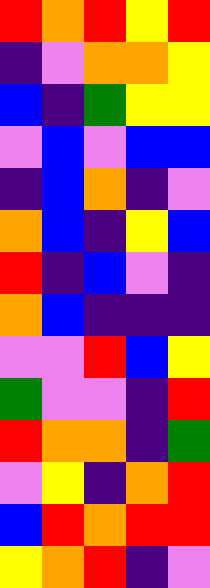[["red", "orange", "red", "yellow", "red"], ["indigo", "violet", "orange", "orange", "yellow"], ["blue", "indigo", "green", "yellow", "yellow"], ["violet", "blue", "violet", "blue", "blue"], ["indigo", "blue", "orange", "indigo", "violet"], ["orange", "blue", "indigo", "yellow", "blue"], ["red", "indigo", "blue", "violet", "indigo"], ["orange", "blue", "indigo", "indigo", "indigo"], ["violet", "violet", "red", "blue", "yellow"], ["green", "violet", "violet", "indigo", "red"], ["red", "orange", "orange", "indigo", "green"], ["violet", "yellow", "indigo", "orange", "red"], ["blue", "red", "orange", "red", "red"], ["yellow", "orange", "red", "indigo", "violet"]]